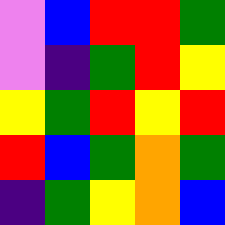[["violet", "blue", "red", "red", "green"], ["violet", "indigo", "green", "red", "yellow"], ["yellow", "green", "red", "yellow", "red"], ["red", "blue", "green", "orange", "green"], ["indigo", "green", "yellow", "orange", "blue"]]